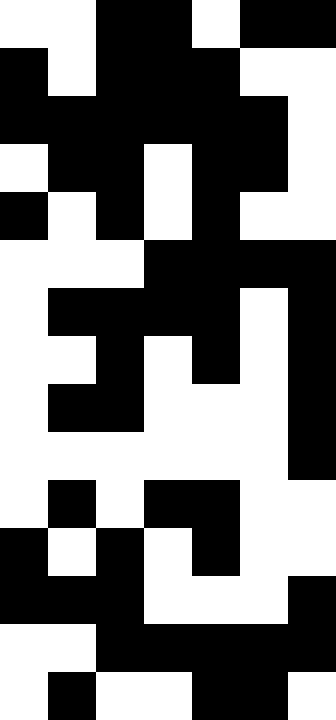[["white", "white", "black", "black", "white", "black", "black"], ["black", "white", "black", "black", "black", "white", "white"], ["black", "black", "black", "black", "black", "black", "white"], ["white", "black", "black", "white", "black", "black", "white"], ["black", "white", "black", "white", "black", "white", "white"], ["white", "white", "white", "black", "black", "black", "black"], ["white", "black", "black", "black", "black", "white", "black"], ["white", "white", "black", "white", "black", "white", "black"], ["white", "black", "black", "white", "white", "white", "black"], ["white", "white", "white", "white", "white", "white", "black"], ["white", "black", "white", "black", "black", "white", "white"], ["black", "white", "black", "white", "black", "white", "white"], ["black", "black", "black", "white", "white", "white", "black"], ["white", "white", "black", "black", "black", "black", "black"], ["white", "black", "white", "white", "black", "black", "white"]]